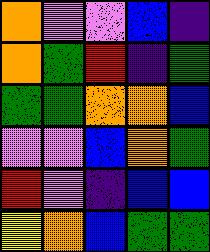[["orange", "violet", "violet", "blue", "indigo"], ["orange", "green", "red", "indigo", "green"], ["green", "green", "orange", "orange", "blue"], ["violet", "violet", "blue", "orange", "green"], ["red", "violet", "indigo", "blue", "blue"], ["yellow", "orange", "blue", "green", "green"]]